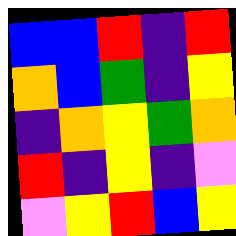[["blue", "blue", "red", "indigo", "red"], ["orange", "blue", "green", "indigo", "yellow"], ["indigo", "orange", "yellow", "green", "orange"], ["red", "indigo", "yellow", "indigo", "violet"], ["violet", "yellow", "red", "blue", "yellow"]]